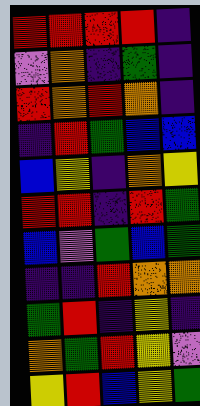[["red", "red", "red", "red", "indigo"], ["violet", "orange", "indigo", "green", "indigo"], ["red", "orange", "red", "orange", "indigo"], ["indigo", "red", "green", "blue", "blue"], ["blue", "yellow", "indigo", "orange", "yellow"], ["red", "red", "indigo", "red", "green"], ["blue", "violet", "green", "blue", "green"], ["indigo", "indigo", "red", "orange", "orange"], ["green", "red", "indigo", "yellow", "indigo"], ["orange", "green", "red", "yellow", "violet"], ["yellow", "red", "blue", "yellow", "green"]]